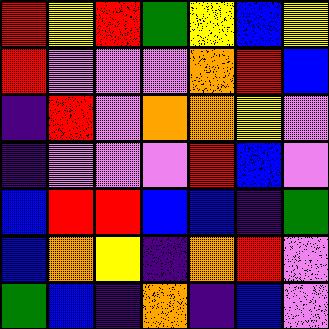[["red", "yellow", "red", "green", "yellow", "blue", "yellow"], ["red", "violet", "violet", "violet", "orange", "red", "blue"], ["indigo", "red", "violet", "orange", "orange", "yellow", "violet"], ["indigo", "violet", "violet", "violet", "red", "blue", "violet"], ["blue", "red", "red", "blue", "blue", "indigo", "green"], ["blue", "orange", "yellow", "indigo", "orange", "red", "violet"], ["green", "blue", "indigo", "orange", "indigo", "blue", "violet"]]